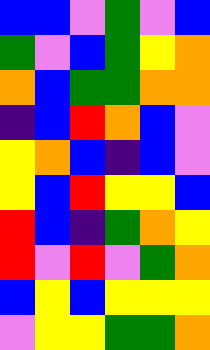[["blue", "blue", "violet", "green", "violet", "blue"], ["green", "violet", "blue", "green", "yellow", "orange"], ["orange", "blue", "green", "green", "orange", "orange"], ["indigo", "blue", "red", "orange", "blue", "violet"], ["yellow", "orange", "blue", "indigo", "blue", "violet"], ["yellow", "blue", "red", "yellow", "yellow", "blue"], ["red", "blue", "indigo", "green", "orange", "yellow"], ["red", "violet", "red", "violet", "green", "orange"], ["blue", "yellow", "blue", "yellow", "yellow", "yellow"], ["violet", "yellow", "yellow", "green", "green", "orange"]]